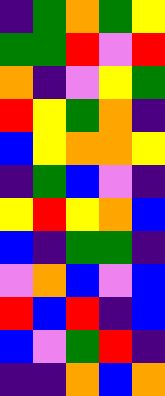[["indigo", "green", "orange", "green", "yellow"], ["green", "green", "red", "violet", "red"], ["orange", "indigo", "violet", "yellow", "green"], ["red", "yellow", "green", "orange", "indigo"], ["blue", "yellow", "orange", "orange", "yellow"], ["indigo", "green", "blue", "violet", "indigo"], ["yellow", "red", "yellow", "orange", "blue"], ["blue", "indigo", "green", "green", "indigo"], ["violet", "orange", "blue", "violet", "blue"], ["red", "blue", "red", "indigo", "blue"], ["blue", "violet", "green", "red", "indigo"], ["indigo", "indigo", "orange", "blue", "orange"]]